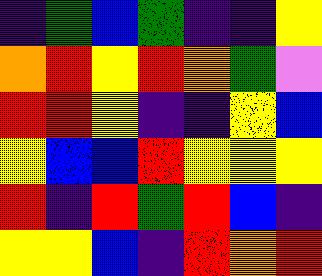[["indigo", "green", "blue", "green", "indigo", "indigo", "yellow"], ["orange", "red", "yellow", "red", "orange", "green", "violet"], ["red", "red", "yellow", "indigo", "indigo", "yellow", "blue"], ["yellow", "blue", "blue", "red", "yellow", "yellow", "yellow"], ["red", "indigo", "red", "green", "red", "blue", "indigo"], ["yellow", "yellow", "blue", "indigo", "red", "orange", "red"]]